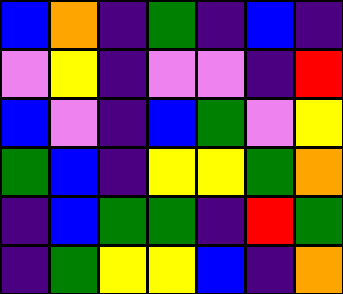[["blue", "orange", "indigo", "green", "indigo", "blue", "indigo"], ["violet", "yellow", "indigo", "violet", "violet", "indigo", "red"], ["blue", "violet", "indigo", "blue", "green", "violet", "yellow"], ["green", "blue", "indigo", "yellow", "yellow", "green", "orange"], ["indigo", "blue", "green", "green", "indigo", "red", "green"], ["indigo", "green", "yellow", "yellow", "blue", "indigo", "orange"]]